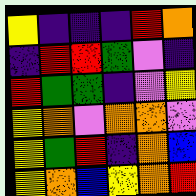[["yellow", "indigo", "indigo", "indigo", "red", "orange"], ["indigo", "red", "red", "green", "violet", "indigo"], ["red", "green", "green", "indigo", "violet", "yellow"], ["yellow", "orange", "violet", "orange", "orange", "violet"], ["yellow", "green", "red", "indigo", "orange", "blue"], ["yellow", "orange", "blue", "yellow", "orange", "red"]]